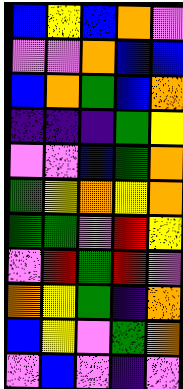[["blue", "yellow", "blue", "orange", "violet"], ["violet", "violet", "orange", "blue", "blue"], ["blue", "orange", "green", "blue", "orange"], ["indigo", "indigo", "indigo", "green", "yellow"], ["violet", "violet", "blue", "green", "orange"], ["green", "yellow", "orange", "yellow", "orange"], ["green", "green", "violet", "red", "yellow"], ["violet", "red", "green", "red", "violet"], ["orange", "yellow", "green", "indigo", "orange"], ["blue", "yellow", "violet", "green", "orange"], ["violet", "blue", "violet", "indigo", "violet"]]